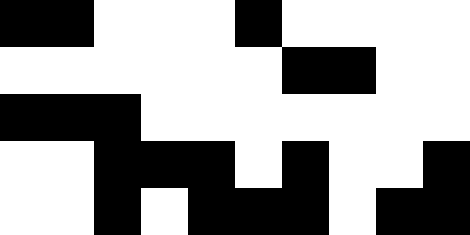[["black", "black", "white", "white", "white", "black", "white", "white", "white", "white"], ["white", "white", "white", "white", "white", "white", "black", "black", "white", "white"], ["black", "black", "black", "white", "white", "white", "white", "white", "white", "white"], ["white", "white", "black", "black", "black", "white", "black", "white", "white", "black"], ["white", "white", "black", "white", "black", "black", "black", "white", "black", "black"]]